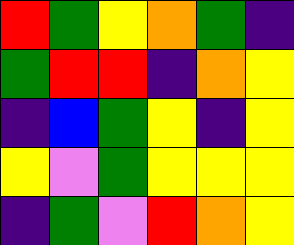[["red", "green", "yellow", "orange", "green", "indigo"], ["green", "red", "red", "indigo", "orange", "yellow"], ["indigo", "blue", "green", "yellow", "indigo", "yellow"], ["yellow", "violet", "green", "yellow", "yellow", "yellow"], ["indigo", "green", "violet", "red", "orange", "yellow"]]